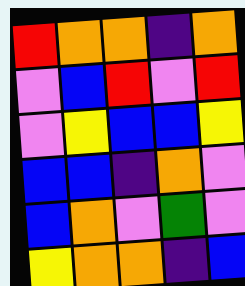[["red", "orange", "orange", "indigo", "orange"], ["violet", "blue", "red", "violet", "red"], ["violet", "yellow", "blue", "blue", "yellow"], ["blue", "blue", "indigo", "orange", "violet"], ["blue", "orange", "violet", "green", "violet"], ["yellow", "orange", "orange", "indigo", "blue"]]